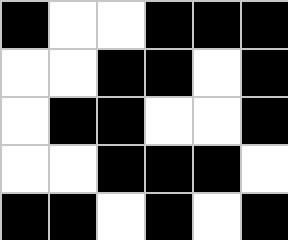[["black", "white", "white", "black", "black", "black"], ["white", "white", "black", "black", "white", "black"], ["white", "black", "black", "white", "white", "black"], ["white", "white", "black", "black", "black", "white"], ["black", "black", "white", "black", "white", "black"]]